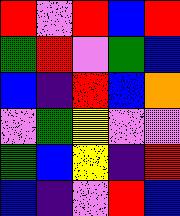[["red", "violet", "red", "blue", "red"], ["green", "red", "violet", "green", "blue"], ["blue", "indigo", "red", "blue", "orange"], ["violet", "green", "yellow", "violet", "violet"], ["green", "blue", "yellow", "indigo", "red"], ["blue", "indigo", "violet", "red", "blue"]]